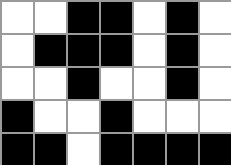[["white", "white", "black", "black", "white", "black", "white"], ["white", "black", "black", "black", "white", "black", "white"], ["white", "white", "black", "white", "white", "black", "white"], ["black", "white", "white", "black", "white", "white", "white"], ["black", "black", "white", "black", "black", "black", "black"]]